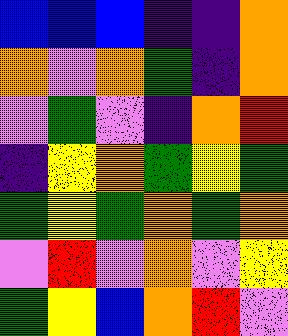[["blue", "blue", "blue", "indigo", "indigo", "orange"], ["orange", "violet", "orange", "green", "indigo", "orange"], ["violet", "green", "violet", "indigo", "orange", "red"], ["indigo", "yellow", "orange", "green", "yellow", "green"], ["green", "yellow", "green", "orange", "green", "orange"], ["violet", "red", "violet", "orange", "violet", "yellow"], ["green", "yellow", "blue", "orange", "red", "violet"]]